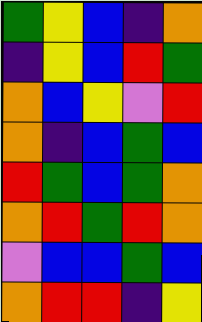[["green", "yellow", "blue", "indigo", "orange"], ["indigo", "yellow", "blue", "red", "green"], ["orange", "blue", "yellow", "violet", "red"], ["orange", "indigo", "blue", "green", "blue"], ["red", "green", "blue", "green", "orange"], ["orange", "red", "green", "red", "orange"], ["violet", "blue", "blue", "green", "blue"], ["orange", "red", "red", "indigo", "yellow"]]